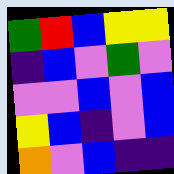[["green", "red", "blue", "yellow", "yellow"], ["indigo", "blue", "violet", "green", "violet"], ["violet", "violet", "blue", "violet", "blue"], ["yellow", "blue", "indigo", "violet", "blue"], ["orange", "violet", "blue", "indigo", "indigo"]]